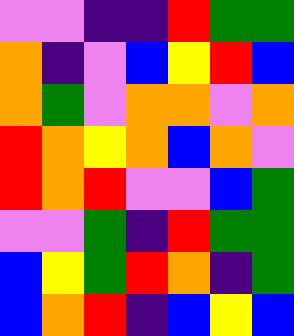[["violet", "violet", "indigo", "indigo", "red", "green", "green"], ["orange", "indigo", "violet", "blue", "yellow", "red", "blue"], ["orange", "green", "violet", "orange", "orange", "violet", "orange"], ["red", "orange", "yellow", "orange", "blue", "orange", "violet"], ["red", "orange", "red", "violet", "violet", "blue", "green"], ["violet", "violet", "green", "indigo", "red", "green", "green"], ["blue", "yellow", "green", "red", "orange", "indigo", "green"], ["blue", "orange", "red", "indigo", "blue", "yellow", "blue"]]